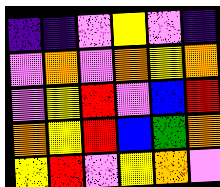[["indigo", "indigo", "violet", "yellow", "violet", "indigo"], ["violet", "orange", "violet", "orange", "yellow", "orange"], ["violet", "yellow", "red", "violet", "blue", "red"], ["orange", "yellow", "red", "blue", "green", "orange"], ["yellow", "red", "violet", "yellow", "orange", "violet"]]